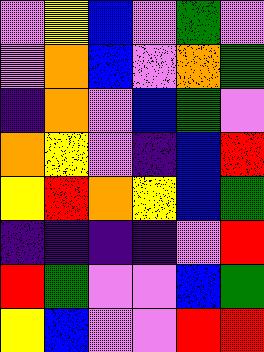[["violet", "yellow", "blue", "violet", "green", "violet"], ["violet", "orange", "blue", "violet", "orange", "green"], ["indigo", "orange", "violet", "blue", "green", "violet"], ["orange", "yellow", "violet", "indigo", "blue", "red"], ["yellow", "red", "orange", "yellow", "blue", "green"], ["indigo", "indigo", "indigo", "indigo", "violet", "red"], ["red", "green", "violet", "violet", "blue", "green"], ["yellow", "blue", "violet", "violet", "red", "red"]]